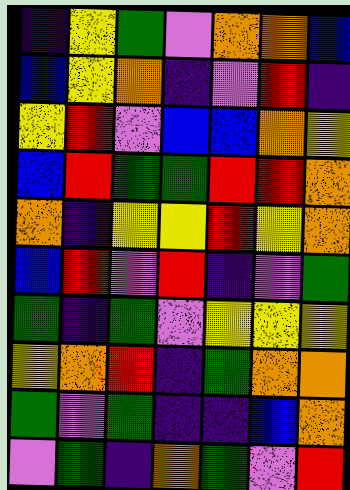[["indigo", "yellow", "green", "violet", "orange", "orange", "blue"], ["blue", "yellow", "orange", "indigo", "violet", "red", "indigo"], ["yellow", "red", "violet", "blue", "blue", "orange", "yellow"], ["blue", "red", "green", "green", "red", "red", "orange"], ["orange", "indigo", "yellow", "yellow", "red", "yellow", "orange"], ["blue", "red", "violet", "red", "indigo", "violet", "green"], ["green", "indigo", "green", "violet", "yellow", "yellow", "yellow"], ["yellow", "orange", "red", "indigo", "green", "orange", "orange"], ["green", "violet", "green", "indigo", "indigo", "blue", "orange"], ["violet", "green", "indigo", "orange", "green", "violet", "red"]]